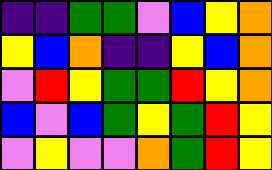[["indigo", "indigo", "green", "green", "violet", "blue", "yellow", "orange"], ["yellow", "blue", "orange", "indigo", "indigo", "yellow", "blue", "orange"], ["violet", "red", "yellow", "green", "green", "red", "yellow", "orange"], ["blue", "violet", "blue", "green", "yellow", "green", "red", "yellow"], ["violet", "yellow", "violet", "violet", "orange", "green", "red", "yellow"]]